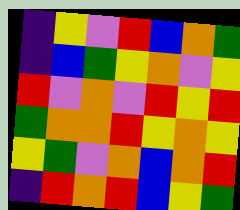[["indigo", "yellow", "violet", "red", "blue", "orange", "green"], ["indigo", "blue", "green", "yellow", "orange", "violet", "yellow"], ["red", "violet", "orange", "violet", "red", "yellow", "red"], ["green", "orange", "orange", "red", "yellow", "orange", "yellow"], ["yellow", "green", "violet", "orange", "blue", "orange", "red"], ["indigo", "red", "orange", "red", "blue", "yellow", "green"]]